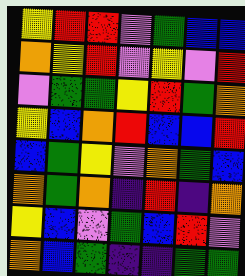[["yellow", "red", "red", "violet", "green", "blue", "blue"], ["orange", "yellow", "red", "violet", "yellow", "violet", "red"], ["violet", "green", "green", "yellow", "red", "green", "orange"], ["yellow", "blue", "orange", "red", "blue", "blue", "red"], ["blue", "green", "yellow", "violet", "orange", "green", "blue"], ["orange", "green", "orange", "indigo", "red", "indigo", "orange"], ["yellow", "blue", "violet", "green", "blue", "red", "violet"], ["orange", "blue", "green", "indigo", "indigo", "green", "green"]]